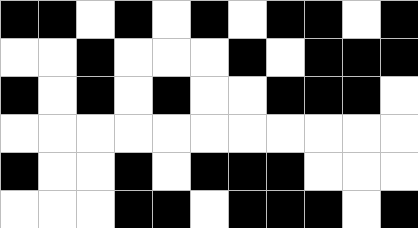[["black", "black", "white", "black", "white", "black", "white", "black", "black", "white", "black"], ["white", "white", "black", "white", "white", "white", "black", "white", "black", "black", "black"], ["black", "white", "black", "white", "black", "white", "white", "black", "black", "black", "white"], ["white", "white", "white", "white", "white", "white", "white", "white", "white", "white", "white"], ["black", "white", "white", "black", "white", "black", "black", "black", "white", "white", "white"], ["white", "white", "white", "black", "black", "white", "black", "black", "black", "white", "black"]]